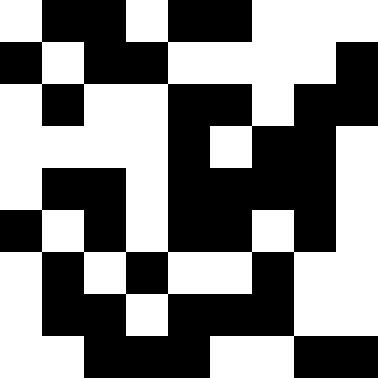[["white", "black", "black", "white", "black", "black", "white", "white", "white"], ["black", "white", "black", "black", "white", "white", "white", "white", "black"], ["white", "black", "white", "white", "black", "black", "white", "black", "black"], ["white", "white", "white", "white", "black", "white", "black", "black", "white"], ["white", "black", "black", "white", "black", "black", "black", "black", "white"], ["black", "white", "black", "white", "black", "black", "white", "black", "white"], ["white", "black", "white", "black", "white", "white", "black", "white", "white"], ["white", "black", "black", "white", "black", "black", "black", "white", "white"], ["white", "white", "black", "black", "black", "white", "white", "black", "black"]]